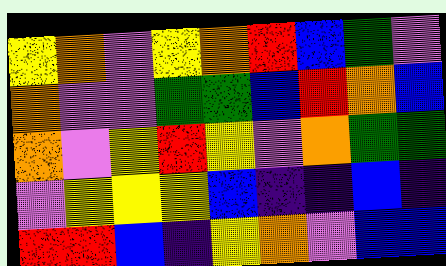[["yellow", "orange", "violet", "yellow", "orange", "red", "blue", "green", "violet"], ["orange", "violet", "violet", "green", "green", "blue", "red", "orange", "blue"], ["orange", "violet", "yellow", "red", "yellow", "violet", "orange", "green", "green"], ["violet", "yellow", "yellow", "yellow", "blue", "indigo", "indigo", "blue", "indigo"], ["red", "red", "blue", "indigo", "yellow", "orange", "violet", "blue", "blue"]]